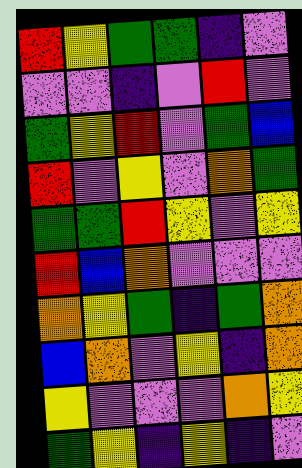[["red", "yellow", "green", "green", "indigo", "violet"], ["violet", "violet", "indigo", "violet", "red", "violet"], ["green", "yellow", "red", "violet", "green", "blue"], ["red", "violet", "yellow", "violet", "orange", "green"], ["green", "green", "red", "yellow", "violet", "yellow"], ["red", "blue", "orange", "violet", "violet", "violet"], ["orange", "yellow", "green", "indigo", "green", "orange"], ["blue", "orange", "violet", "yellow", "indigo", "orange"], ["yellow", "violet", "violet", "violet", "orange", "yellow"], ["green", "yellow", "indigo", "yellow", "indigo", "violet"]]